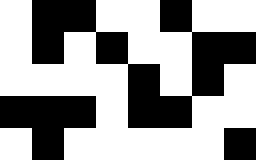[["white", "black", "black", "white", "white", "black", "white", "white"], ["white", "black", "white", "black", "white", "white", "black", "black"], ["white", "white", "white", "white", "black", "white", "black", "white"], ["black", "black", "black", "white", "black", "black", "white", "white"], ["white", "black", "white", "white", "white", "white", "white", "black"]]